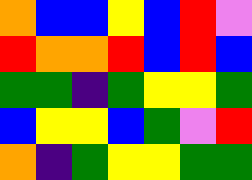[["orange", "blue", "blue", "yellow", "blue", "red", "violet"], ["red", "orange", "orange", "red", "blue", "red", "blue"], ["green", "green", "indigo", "green", "yellow", "yellow", "green"], ["blue", "yellow", "yellow", "blue", "green", "violet", "red"], ["orange", "indigo", "green", "yellow", "yellow", "green", "green"]]